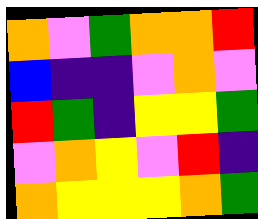[["orange", "violet", "green", "orange", "orange", "red"], ["blue", "indigo", "indigo", "violet", "orange", "violet"], ["red", "green", "indigo", "yellow", "yellow", "green"], ["violet", "orange", "yellow", "violet", "red", "indigo"], ["orange", "yellow", "yellow", "yellow", "orange", "green"]]